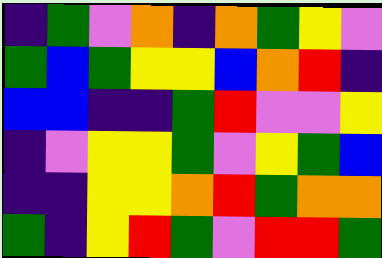[["indigo", "green", "violet", "orange", "indigo", "orange", "green", "yellow", "violet"], ["green", "blue", "green", "yellow", "yellow", "blue", "orange", "red", "indigo"], ["blue", "blue", "indigo", "indigo", "green", "red", "violet", "violet", "yellow"], ["indigo", "violet", "yellow", "yellow", "green", "violet", "yellow", "green", "blue"], ["indigo", "indigo", "yellow", "yellow", "orange", "red", "green", "orange", "orange"], ["green", "indigo", "yellow", "red", "green", "violet", "red", "red", "green"]]